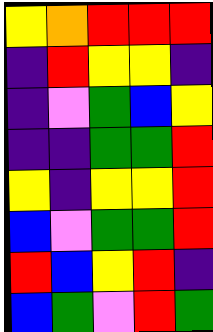[["yellow", "orange", "red", "red", "red"], ["indigo", "red", "yellow", "yellow", "indigo"], ["indigo", "violet", "green", "blue", "yellow"], ["indigo", "indigo", "green", "green", "red"], ["yellow", "indigo", "yellow", "yellow", "red"], ["blue", "violet", "green", "green", "red"], ["red", "blue", "yellow", "red", "indigo"], ["blue", "green", "violet", "red", "green"]]